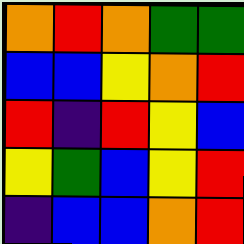[["orange", "red", "orange", "green", "green"], ["blue", "blue", "yellow", "orange", "red"], ["red", "indigo", "red", "yellow", "blue"], ["yellow", "green", "blue", "yellow", "red"], ["indigo", "blue", "blue", "orange", "red"]]